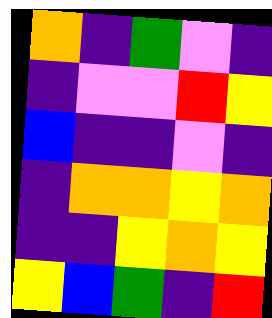[["orange", "indigo", "green", "violet", "indigo"], ["indigo", "violet", "violet", "red", "yellow"], ["blue", "indigo", "indigo", "violet", "indigo"], ["indigo", "orange", "orange", "yellow", "orange"], ["indigo", "indigo", "yellow", "orange", "yellow"], ["yellow", "blue", "green", "indigo", "red"]]